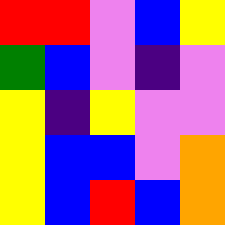[["red", "red", "violet", "blue", "yellow"], ["green", "blue", "violet", "indigo", "violet"], ["yellow", "indigo", "yellow", "violet", "violet"], ["yellow", "blue", "blue", "violet", "orange"], ["yellow", "blue", "red", "blue", "orange"]]